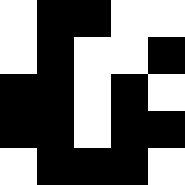[["white", "black", "black", "white", "white"], ["white", "black", "white", "white", "black"], ["black", "black", "white", "black", "white"], ["black", "black", "white", "black", "black"], ["white", "black", "black", "black", "white"]]